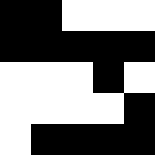[["black", "black", "white", "white", "white"], ["black", "black", "black", "black", "black"], ["white", "white", "white", "black", "white"], ["white", "white", "white", "white", "black"], ["white", "black", "black", "black", "black"]]